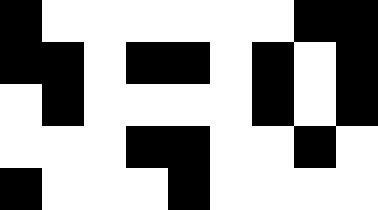[["black", "white", "white", "white", "white", "white", "white", "black", "black"], ["black", "black", "white", "black", "black", "white", "black", "white", "black"], ["white", "black", "white", "white", "white", "white", "black", "white", "black"], ["white", "white", "white", "black", "black", "white", "white", "black", "white"], ["black", "white", "white", "white", "black", "white", "white", "white", "white"]]